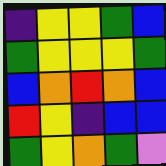[["indigo", "yellow", "yellow", "green", "blue"], ["green", "yellow", "yellow", "yellow", "green"], ["blue", "orange", "red", "orange", "blue"], ["red", "yellow", "indigo", "blue", "blue"], ["green", "yellow", "orange", "green", "violet"]]